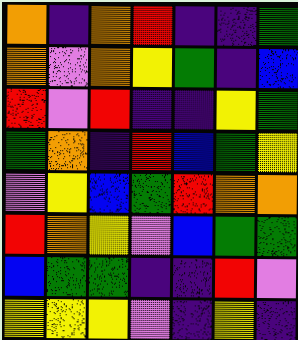[["orange", "indigo", "orange", "red", "indigo", "indigo", "green"], ["orange", "violet", "orange", "yellow", "green", "indigo", "blue"], ["red", "violet", "red", "indigo", "indigo", "yellow", "green"], ["green", "orange", "indigo", "red", "blue", "green", "yellow"], ["violet", "yellow", "blue", "green", "red", "orange", "orange"], ["red", "orange", "yellow", "violet", "blue", "green", "green"], ["blue", "green", "green", "indigo", "indigo", "red", "violet"], ["yellow", "yellow", "yellow", "violet", "indigo", "yellow", "indigo"]]